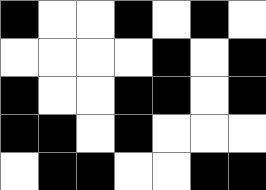[["black", "white", "white", "black", "white", "black", "white"], ["white", "white", "white", "white", "black", "white", "black"], ["black", "white", "white", "black", "black", "white", "black"], ["black", "black", "white", "black", "white", "white", "white"], ["white", "black", "black", "white", "white", "black", "black"]]